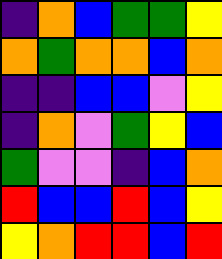[["indigo", "orange", "blue", "green", "green", "yellow"], ["orange", "green", "orange", "orange", "blue", "orange"], ["indigo", "indigo", "blue", "blue", "violet", "yellow"], ["indigo", "orange", "violet", "green", "yellow", "blue"], ["green", "violet", "violet", "indigo", "blue", "orange"], ["red", "blue", "blue", "red", "blue", "yellow"], ["yellow", "orange", "red", "red", "blue", "red"]]